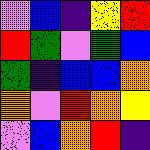[["violet", "blue", "indigo", "yellow", "red"], ["red", "green", "violet", "green", "blue"], ["green", "indigo", "blue", "blue", "orange"], ["orange", "violet", "red", "orange", "yellow"], ["violet", "blue", "orange", "red", "indigo"]]